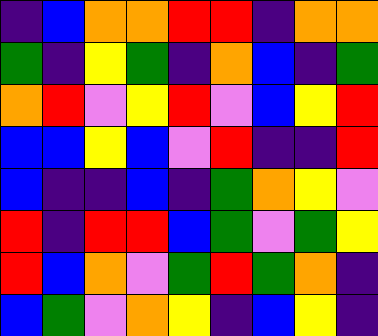[["indigo", "blue", "orange", "orange", "red", "red", "indigo", "orange", "orange"], ["green", "indigo", "yellow", "green", "indigo", "orange", "blue", "indigo", "green"], ["orange", "red", "violet", "yellow", "red", "violet", "blue", "yellow", "red"], ["blue", "blue", "yellow", "blue", "violet", "red", "indigo", "indigo", "red"], ["blue", "indigo", "indigo", "blue", "indigo", "green", "orange", "yellow", "violet"], ["red", "indigo", "red", "red", "blue", "green", "violet", "green", "yellow"], ["red", "blue", "orange", "violet", "green", "red", "green", "orange", "indigo"], ["blue", "green", "violet", "orange", "yellow", "indigo", "blue", "yellow", "indigo"]]